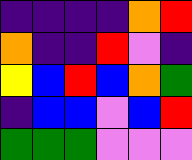[["indigo", "indigo", "indigo", "indigo", "orange", "red"], ["orange", "indigo", "indigo", "red", "violet", "indigo"], ["yellow", "blue", "red", "blue", "orange", "green"], ["indigo", "blue", "blue", "violet", "blue", "red"], ["green", "green", "green", "violet", "violet", "violet"]]